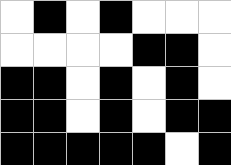[["white", "black", "white", "black", "white", "white", "white"], ["white", "white", "white", "white", "black", "black", "white"], ["black", "black", "white", "black", "white", "black", "white"], ["black", "black", "white", "black", "white", "black", "black"], ["black", "black", "black", "black", "black", "white", "black"]]